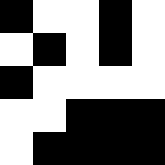[["black", "white", "white", "black", "white"], ["white", "black", "white", "black", "white"], ["black", "white", "white", "white", "white"], ["white", "white", "black", "black", "black"], ["white", "black", "black", "black", "black"]]